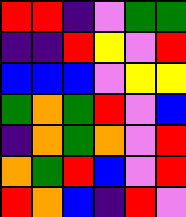[["red", "red", "indigo", "violet", "green", "green"], ["indigo", "indigo", "red", "yellow", "violet", "red"], ["blue", "blue", "blue", "violet", "yellow", "yellow"], ["green", "orange", "green", "red", "violet", "blue"], ["indigo", "orange", "green", "orange", "violet", "red"], ["orange", "green", "red", "blue", "violet", "red"], ["red", "orange", "blue", "indigo", "red", "violet"]]